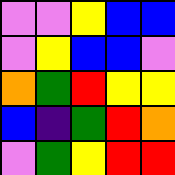[["violet", "violet", "yellow", "blue", "blue"], ["violet", "yellow", "blue", "blue", "violet"], ["orange", "green", "red", "yellow", "yellow"], ["blue", "indigo", "green", "red", "orange"], ["violet", "green", "yellow", "red", "red"]]